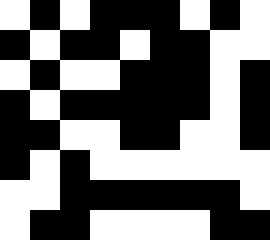[["white", "black", "white", "black", "black", "black", "white", "black", "white"], ["black", "white", "black", "black", "white", "black", "black", "white", "white"], ["white", "black", "white", "white", "black", "black", "black", "white", "black"], ["black", "white", "black", "black", "black", "black", "black", "white", "black"], ["black", "black", "white", "white", "black", "black", "white", "white", "black"], ["black", "white", "black", "white", "white", "white", "white", "white", "white"], ["white", "white", "black", "black", "black", "black", "black", "black", "white"], ["white", "black", "black", "white", "white", "white", "white", "black", "black"]]